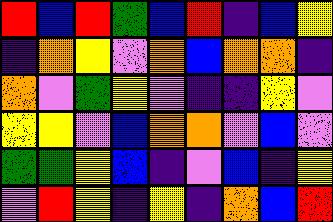[["red", "blue", "red", "green", "blue", "red", "indigo", "blue", "yellow"], ["indigo", "orange", "yellow", "violet", "orange", "blue", "orange", "orange", "indigo"], ["orange", "violet", "green", "yellow", "violet", "indigo", "indigo", "yellow", "violet"], ["yellow", "yellow", "violet", "blue", "orange", "orange", "violet", "blue", "violet"], ["green", "green", "yellow", "blue", "indigo", "violet", "blue", "indigo", "yellow"], ["violet", "red", "yellow", "indigo", "yellow", "indigo", "orange", "blue", "red"]]